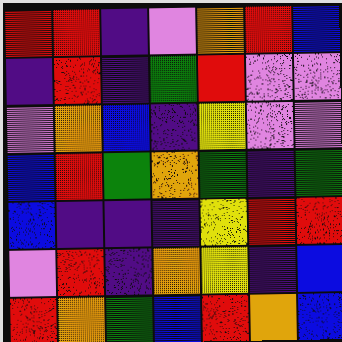[["red", "red", "indigo", "violet", "orange", "red", "blue"], ["indigo", "red", "indigo", "green", "red", "violet", "violet"], ["violet", "orange", "blue", "indigo", "yellow", "violet", "violet"], ["blue", "red", "green", "orange", "green", "indigo", "green"], ["blue", "indigo", "indigo", "indigo", "yellow", "red", "red"], ["violet", "red", "indigo", "orange", "yellow", "indigo", "blue"], ["red", "orange", "green", "blue", "red", "orange", "blue"]]